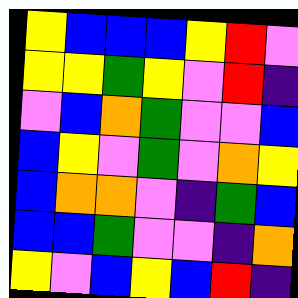[["yellow", "blue", "blue", "blue", "yellow", "red", "violet"], ["yellow", "yellow", "green", "yellow", "violet", "red", "indigo"], ["violet", "blue", "orange", "green", "violet", "violet", "blue"], ["blue", "yellow", "violet", "green", "violet", "orange", "yellow"], ["blue", "orange", "orange", "violet", "indigo", "green", "blue"], ["blue", "blue", "green", "violet", "violet", "indigo", "orange"], ["yellow", "violet", "blue", "yellow", "blue", "red", "indigo"]]